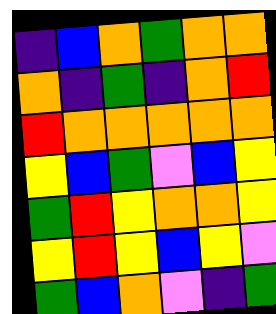[["indigo", "blue", "orange", "green", "orange", "orange"], ["orange", "indigo", "green", "indigo", "orange", "red"], ["red", "orange", "orange", "orange", "orange", "orange"], ["yellow", "blue", "green", "violet", "blue", "yellow"], ["green", "red", "yellow", "orange", "orange", "yellow"], ["yellow", "red", "yellow", "blue", "yellow", "violet"], ["green", "blue", "orange", "violet", "indigo", "green"]]